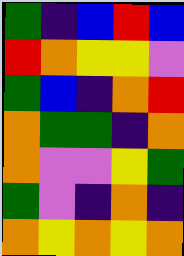[["green", "indigo", "blue", "red", "blue"], ["red", "orange", "yellow", "yellow", "violet"], ["green", "blue", "indigo", "orange", "red"], ["orange", "green", "green", "indigo", "orange"], ["orange", "violet", "violet", "yellow", "green"], ["green", "violet", "indigo", "orange", "indigo"], ["orange", "yellow", "orange", "yellow", "orange"]]